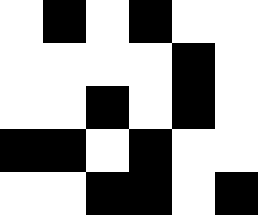[["white", "black", "white", "black", "white", "white"], ["white", "white", "white", "white", "black", "white"], ["white", "white", "black", "white", "black", "white"], ["black", "black", "white", "black", "white", "white"], ["white", "white", "black", "black", "white", "black"]]